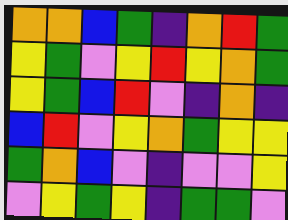[["orange", "orange", "blue", "green", "indigo", "orange", "red", "green"], ["yellow", "green", "violet", "yellow", "red", "yellow", "orange", "green"], ["yellow", "green", "blue", "red", "violet", "indigo", "orange", "indigo"], ["blue", "red", "violet", "yellow", "orange", "green", "yellow", "yellow"], ["green", "orange", "blue", "violet", "indigo", "violet", "violet", "yellow"], ["violet", "yellow", "green", "yellow", "indigo", "green", "green", "violet"]]